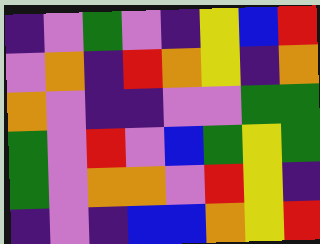[["indigo", "violet", "green", "violet", "indigo", "yellow", "blue", "red"], ["violet", "orange", "indigo", "red", "orange", "yellow", "indigo", "orange"], ["orange", "violet", "indigo", "indigo", "violet", "violet", "green", "green"], ["green", "violet", "red", "violet", "blue", "green", "yellow", "green"], ["green", "violet", "orange", "orange", "violet", "red", "yellow", "indigo"], ["indigo", "violet", "indigo", "blue", "blue", "orange", "yellow", "red"]]